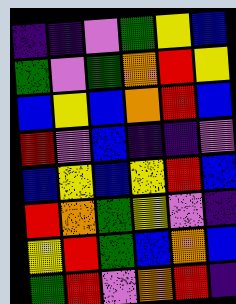[["indigo", "indigo", "violet", "green", "yellow", "blue"], ["green", "violet", "green", "orange", "red", "yellow"], ["blue", "yellow", "blue", "orange", "red", "blue"], ["red", "violet", "blue", "indigo", "indigo", "violet"], ["blue", "yellow", "blue", "yellow", "red", "blue"], ["red", "orange", "green", "yellow", "violet", "indigo"], ["yellow", "red", "green", "blue", "orange", "blue"], ["green", "red", "violet", "orange", "red", "indigo"]]